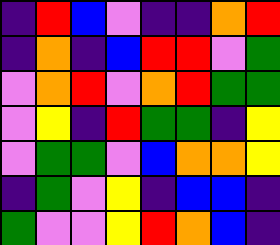[["indigo", "red", "blue", "violet", "indigo", "indigo", "orange", "red"], ["indigo", "orange", "indigo", "blue", "red", "red", "violet", "green"], ["violet", "orange", "red", "violet", "orange", "red", "green", "green"], ["violet", "yellow", "indigo", "red", "green", "green", "indigo", "yellow"], ["violet", "green", "green", "violet", "blue", "orange", "orange", "yellow"], ["indigo", "green", "violet", "yellow", "indigo", "blue", "blue", "indigo"], ["green", "violet", "violet", "yellow", "red", "orange", "blue", "indigo"]]